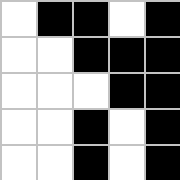[["white", "black", "black", "white", "black"], ["white", "white", "black", "black", "black"], ["white", "white", "white", "black", "black"], ["white", "white", "black", "white", "black"], ["white", "white", "black", "white", "black"]]